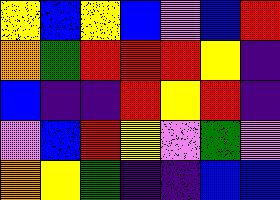[["yellow", "blue", "yellow", "blue", "violet", "blue", "red"], ["orange", "green", "red", "red", "red", "yellow", "indigo"], ["blue", "indigo", "indigo", "red", "yellow", "red", "indigo"], ["violet", "blue", "red", "yellow", "violet", "green", "violet"], ["orange", "yellow", "green", "indigo", "indigo", "blue", "blue"]]